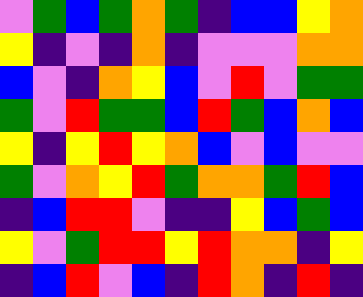[["violet", "green", "blue", "green", "orange", "green", "indigo", "blue", "blue", "yellow", "orange"], ["yellow", "indigo", "violet", "indigo", "orange", "indigo", "violet", "violet", "violet", "orange", "orange"], ["blue", "violet", "indigo", "orange", "yellow", "blue", "violet", "red", "violet", "green", "green"], ["green", "violet", "red", "green", "green", "blue", "red", "green", "blue", "orange", "blue"], ["yellow", "indigo", "yellow", "red", "yellow", "orange", "blue", "violet", "blue", "violet", "violet"], ["green", "violet", "orange", "yellow", "red", "green", "orange", "orange", "green", "red", "blue"], ["indigo", "blue", "red", "red", "violet", "indigo", "indigo", "yellow", "blue", "green", "blue"], ["yellow", "violet", "green", "red", "red", "yellow", "red", "orange", "orange", "indigo", "yellow"], ["indigo", "blue", "red", "violet", "blue", "indigo", "red", "orange", "indigo", "red", "indigo"]]